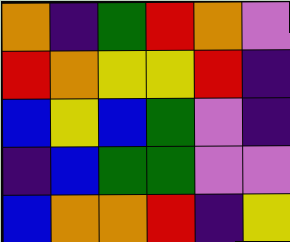[["orange", "indigo", "green", "red", "orange", "violet"], ["red", "orange", "yellow", "yellow", "red", "indigo"], ["blue", "yellow", "blue", "green", "violet", "indigo"], ["indigo", "blue", "green", "green", "violet", "violet"], ["blue", "orange", "orange", "red", "indigo", "yellow"]]